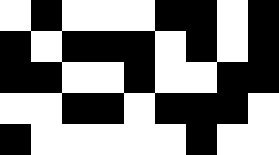[["white", "black", "white", "white", "white", "black", "black", "white", "black"], ["black", "white", "black", "black", "black", "white", "black", "white", "black"], ["black", "black", "white", "white", "black", "white", "white", "black", "black"], ["white", "white", "black", "black", "white", "black", "black", "black", "white"], ["black", "white", "white", "white", "white", "white", "black", "white", "white"]]